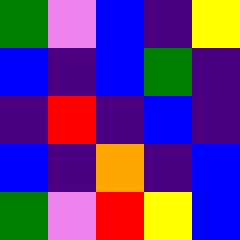[["green", "violet", "blue", "indigo", "yellow"], ["blue", "indigo", "blue", "green", "indigo"], ["indigo", "red", "indigo", "blue", "indigo"], ["blue", "indigo", "orange", "indigo", "blue"], ["green", "violet", "red", "yellow", "blue"]]